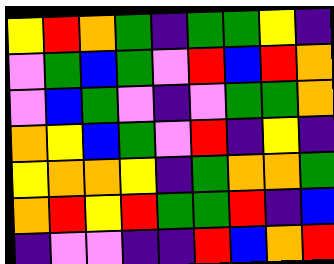[["yellow", "red", "orange", "green", "indigo", "green", "green", "yellow", "indigo"], ["violet", "green", "blue", "green", "violet", "red", "blue", "red", "orange"], ["violet", "blue", "green", "violet", "indigo", "violet", "green", "green", "orange"], ["orange", "yellow", "blue", "green", "violet", "red", "indigo", "yellow", "indigo"], ["yellow", "orange", "orange", "yellow", "indigo", "green", "orange", "orange", "green"], ["orange", "red", "yellow", "red", "green", "green", "red", "indigo", "blue"], ["indigo", "violet", "violet", "indigo", "indigo", "red", "blue", "orange", "red"]]